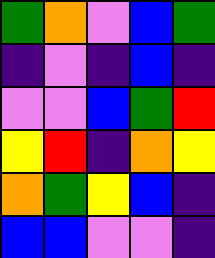[["green", "orange", "violet", "blue", "green"], ["indigo", "violet", "indigo", "blue", "indigo"], ["violet", "violet", "blue", "green", "red"], ["yellow", "red", "indigo", "orange", "yellow"], ["orange", "green", "yellow", "blue", "indigo"], ["blue", "blue", "violet", "violet", "indigo"]]